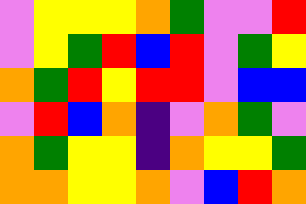[["violet", "yellow", "yellow", "yellow", "orange", "green", "violet", "violet", "red"], ["violet", "yellow", "green", "red", "blue", "red", "violet", "green", "yellow"], ["orange", "green", "red", "yellow", "red", "red", "violet", "blue", "blue"], ["violet", "red", "blue", "orange", "indigo", "violet", "orange", "green", "violet"], ["orange", "green", "yellow", "yellow", "indigo", "orange", "yellow", "yellow", "green"], ["orange", "orange", "yellow", "yellow", "orange", "violet", "blue", "red", "orange"]]